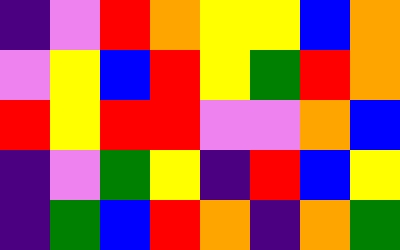[["indigo", "violet", "red", "orange", "yellow", "yellow", "blue", "orange"], ["violet", "yellow", "blue", "red", "yellow", "green", "red", "orange"], ["red", "yellow", "red", "red", "violet", "violet", "orange", "blue"], ["indigo", "violet", "green", "yellow", "indigo", "red", "blue", "yellow"], ["indigo", "green", "blue", "red", "orange", "indigo", "orange", "green"]]